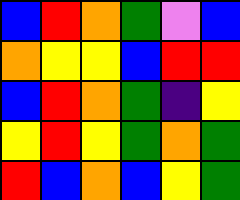[["blue", "red", "orange", "green", "violet", "blue"], ["orange", "yellow", "yellow", "blue", "red", "red"], ["blue", "red", "orange", "green", "indigo", "yellow"], ["yellow", "red", "yellow", "green", "orange", "green"], ["red", "blue", "orange", "blue", "yellow", "green"]]